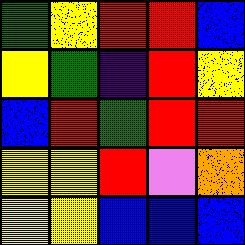[["green", "yellow", "red", "red", "blue"], ["yellow", "green", "indigo", "red", "yellow"], ["blue", "red", "green", "red", "red"], ["yellow", "yellow", "red", "violet", "orange"], ["yellow", "yellow", "blue", "blue", "blue"]]